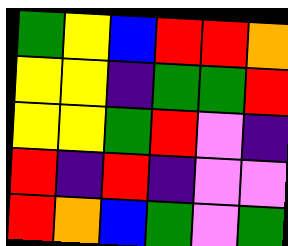[["green", "yellow", "blue", "red", "red", "orange"], ["yellow", "yellow", "indigo", "green", "green", "red"], ["yellow", "yellow", "green", "red", "violet", "indigo"], ["red", "indigo", "red", "indigo", "violet", "violet"], ["red", "orange", "blue", "green", "violet", "green"]]